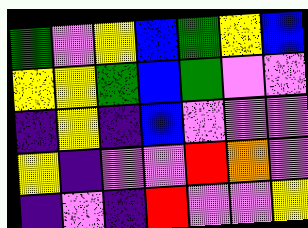[["green", "violet", "yellow", "blue", "green", "yellow", "blue"], ["yellow", "yellow", "green", "blue", "green", "violet", "violet"], ["indigo", "yellow", "indigo", "blue", "violet", "violet", "violet"], ["yellow", "indigo", "violet", "violet", "red", "orange", "violet"], ["indigo", "violet", "indigo", "red", "violet", "violet", "yellow"]]